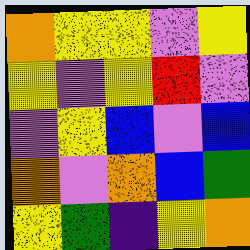[["orange", "yellow", "yellow", "violet", "yellow"], ["yellow", "violet", "yellow", "red", "violet"], ["violet", "yellow", "blue", "violet", "blue"], ["orange", "violet", "orange", "blue", "green"], ["yellow", "green", "indigo", "yellow", "orange"]]